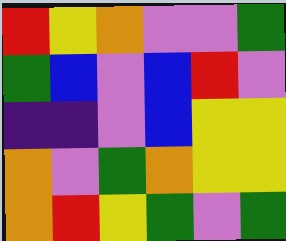[["red", "yellow", "orange", "violet", "violet", "green"], ["green", "blue", "violet", "blue", "red", "violet"], ["indigo", "indigo", "violet", "blue", "yellow", "yellow"], ["orange", "violet", "green", "orange", "yellow", "yellow"], ["orange", "red", "yellow", "green", "violet", "green"]]